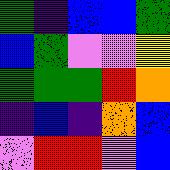[["green", "indigo", "blue", "blue", "green"], ["blue", "green", "violet", "violet", "yellow"], ["green", "green", "green", "red", "orange"], ["indigo", "blue", "indigo", "orange", "blue"], ["violet", "red", "red", "violet", "blue"]]